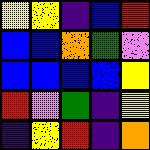[["yellow", "yellow", "indigo", "blue", "red"], ["blue", "blue", "orange", "green", "violet"], ["blue", "blue", "blue", "blue", "yellow"], ["red", "violet", "green", "indigo", "yellow"], ["indigo", "yellow", "red", "indigo", "orange"]]